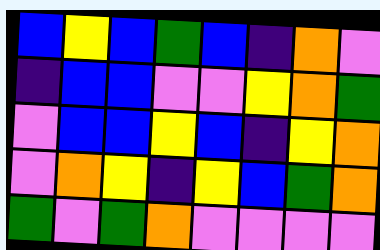[["blue", "yellow", "blue", "green", "blue", "indigo", "orange", "violet"], ["indigo", "blue", "blue", "violet", "violet", "yellow", "orange", "green"], ["violet", "blue", "blue", "yellow", "blue", "indigo", "yellow", "orange"], ["violet", "orange", "yellow", "indigo", "yellow", "blue", "green", "orange"], ["green", "violet", "green", "orange", "violet", "violet", "violet", "violet"]]